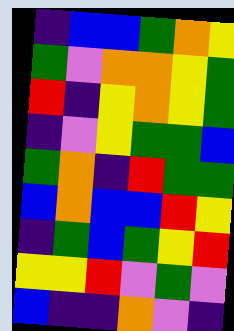[["indigo", "blue", "blue", "green", "orange", "yellow"], ["green", "violet", "orange", "orange", "yellow", "green"], ["red", "indigo", "yellow", "orange", "yellow", "green"], ["indigo", "violet", "yellow", "green", "green", "blue"], ["green", "orange", "indigo", "red", "green", "green"], ["blue", "orange", "blue", "blue", "red", "yellow"], ["indigo", "green", "blue", "green", "yellow", "red"], ["yellow", "yellow", "red", "violet", "green", "violet"], ["blue", "indigo", "indigo", "orange", "violet", "indigo"]]